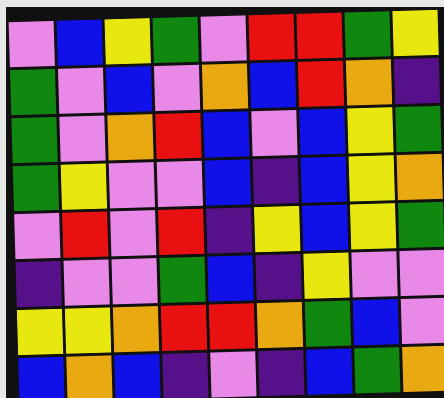[["violet", "blue", "yellow", "green", "violet", "red", "red", "green", "yellow"], ["green", "violet", "blue", "violet", "orange", "blue", "red", "orange", "indigo"], ["green", "violet", "orange", "red", "blue", "violet", "blue", "yellow", "green"], ["green", "yellow", "violet", "violet", "blue", "indigo", "blue", "yellow", "orange"], ["violet", "red", "violet", "red", "indigo", "yellow", "blue", "yellow", "green"], ["indigo", "violet", "violet", "green", "blue", "indigo", "yellow", "violet", "violet"], ["yellow", "yellow", "orange", "red", "red", "orange", "green", "blue", "violet"], ["blue", "orange", "blue", "indigo", "violet", "indigo", "blue", "green", "orange"]]